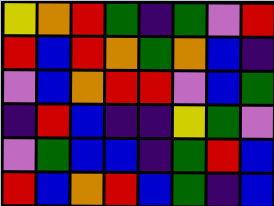[["yellow", "orange", "red", "green", "indigo", "green", "violet", "red"], ["red", "blue", "red", "orange", "green", "orange", "blue", "indigo"], ["violet", "blue", "orange", "red", "red", "violet", "blue", "green"], ["indigo", "red", "blue", "indigo", "indigo", "yellow", "green", "violet"], ["violet", "green", "blue", "blue", "indigo", "green", "red", "blue"], ["red", "blue", "orange", "red", "blue", "green", "indigo", "blue"]]